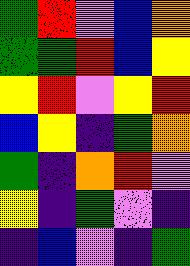[["green", "red", "violet", "blue", "orange"], ["green", "green", "red", "blue", "yellow"], ["yellow", "red", "violet", "yellow", "red"], ["blue", "yellow", "indigo", "green", "orange"], ["green", "indigo", "orange", "red", "violet"], ["yellow", "indigo", "green", "violet", "indigo"], ["indigo", "blue", "violet", "indigo", "green"]]